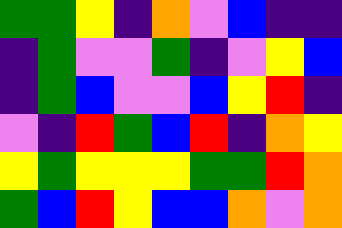[["green", "green", "yellow", "indigo", "orange", "violet", "blue", "indigo", "indigo"], ["indigo", "green", "violet", "violet", "green", "indigo", "violet", "yellow", "blue"], ["indigo", "green", "blue", "violet", "violet", "blue", "yellow", "red", "indigo"], ["violet", "indigo", "red", "green", "blue", "red", "indigo", "orange", "yellow"], ["yellow", "green", "yellow", "yellow", "yellow", "green", "green", "red", "orange"], ["green", "blue", "red", "yellow", "blue", "blue", "orange", "violet", "orange"]]